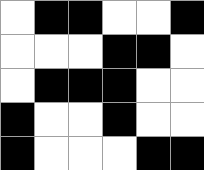[["white", "black", "black", "white", "white", "black"], ["white", "white", "white", "black", "black", "white"], ["white", "black", "black", "black", "white", "white"], ["black", "white", "white", "black", "white", "white"], ["black", "white", "white", "white", "black", "black"]]